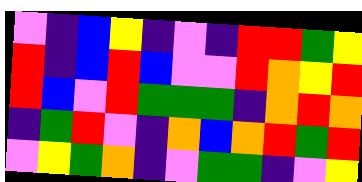[["violet", "indigo", "blue", "yellow", "indigo", "violet", "indigo", "red", "red", "green", "yellow"], ["red", "indigo", "blue", "red", "blue", "violet", "violet", "red", "orange", "yellow", "red"], ["red", "blue", "violet", "red", "green", "green", "green", "indigo", "orange", "red", "orange"], ["indigo", "green", "red", "violet", "indigo", "orange", "blue", "orange", "red", "green", "red"], ["violet", "yellow", "green", "orange", "indigo", "violet", "green", "green", "indigo", "violet", "yellow"]]